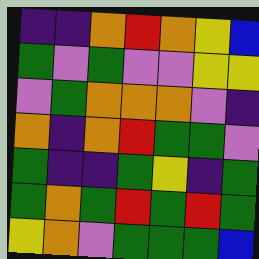[["indigo", "indigo", "orange", "red", "orange", "yellow", "blue"], ["green", "violet", "green", "violet", "violet", "yellow", "yellow"], ["violet", "green", "orange", "orange", "orange", "violet", "indigo"], ["orange", "indigo", "orange", "red", "green", "green", "violet"], ["green", "indigo", "indigo", "green", "yellow", "indigo", "green"], ["green", "orange", "green", "red", "green", "red", "green"], ["yellow", "orange", "violet", "green", "green", "green", "blue"]]